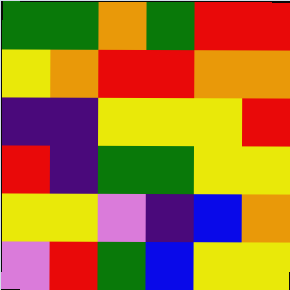[["green", "green", "orange", "green", "red", "red"], ["yellow", "orange", "red", "red", "orange", "orange"], ["indigo", "indigo", "yellow", "yellow", "yellow", "red"], ["red", "indigo", "green", "green", "yellow", "yellow"], ["yellow", "yellow", "violet", "indigo", "blue", "orange"], ["violet", "red", "green", "blue", "yellow", "yellow"]]